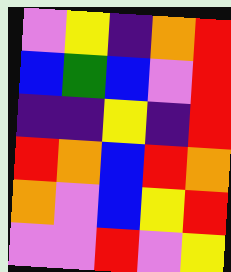[["violet", "yellow", "indigo", "orange", "red"], ["blue", "green", "blue", "violet", "red"], ["indigo", "indigo", "yellow", "indigo", "red"], ["red", "orange", "blue", "red", "orange"], ["orange", "violet", "blue", "yellow", "red"], ["violet", "violet", "red", "violet", "yellow"]]